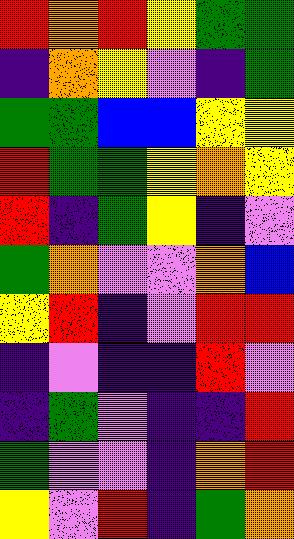[["red", "orange", "red", "yellow", "green", "green"], ["indigo", "orange", "yellow", "violet", "indigo", "green"], ["green", "green", "blue", "blue", "yellow", "yellow"], ["red", "green", "green", "yellow", "orange", "yellow"], ["red", "indigo", "green", "yellow", "indigo", "violet"], ["green", "orange", "violet", "violet", "orange", "blue"], ["yellow", "red", "indigo", "violet", "red", "red"], ["indigo", "violet", "indigo", "indigo", "red", "violet"], ["indigo", "green", "violet", "indigo", "indigo", "red"], ["green", "violet", "violet", "indigo", "orange", "red"], ["yellow", "violet", "red", "indigo", "green", "orange"]]